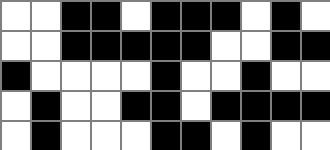[["white", "white", "black", "black", "white", "black", "black", "black", "white", "black", "white"], ["white", "white", "black", "black", "black", "black", "black", "white", "white", "black", "black"], ["black", "white", "white", "white", "white", "black", "white", "white", "black", "white", "white"], ["white", "black", "white", "white", "black", "black", "white", "black", "black", "black", "black"], ["white", "black", "white", "white", "white", "black", "black", "white", "black", "white", "white"]]